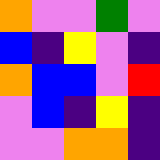[["orange", "violet", "violet", "green", "violet"], ["blue", "indigo", "yellow", "violet", "indigo"], ["orange", "blue", "blue", "violet", "red"], ["violet", "blue", "indigo", "yellow", "indigo"], ["violet", "violet", "orange", "orange", "indigo"]]